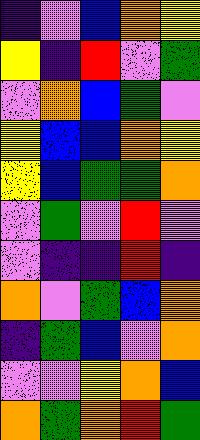[["indigo", "violet", "blue", "orange", "yellow"], ["yellow", "indigo", "red", "violet", "green"], ["violet", "orange", "blue", "green", "violet"], ["yellow", "blue", "blue", "orange", "yellow"], ["yellow", "blue", "green", "green", "orange"], ["violet", "green", "violet", "red", "violet"], ["violet", "indigo", "indigo", "red", "indigo"], ["orange", "violet", "green", "blue", "orange"], ["indigo", "green", "blue", "violet", "orange"], ["violet", "violet", "yellow", "orange", "blue"], ["orange", "green", "orange", "red", "green"]]